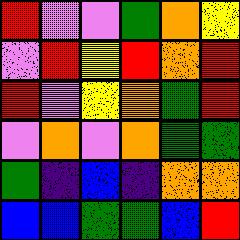[["red", "violet", "violet", "green", "orange", "yellow"], ["violet", "red", "yellow", "red", "orange", "red"], ["red", "violet", "yellow", "orange", "green", "red"], ["violet", "orange", "violet", "orange", "green", "green"], ["green", "indigo", "blue", "indigo", "orange", "orange"], ["blue", "blue", "green", "green", "blue", "red"]]